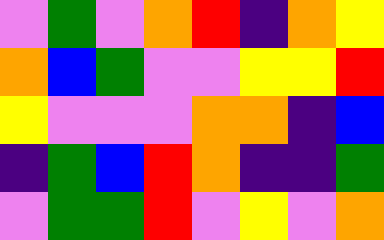[["violet", "green", "violet", "orange", "red", "indigo", "orange", "yellow"], ["orange", "blue", "green", "violet", "violet", "yellow", "yellow", "red"], ["yellow", "violet", "violet", "violet", "orange", "orange", "indigo", "blue"], ["indigo", "green", "blue", "red", "orange", "indigo", "indigo", "green"], ["violet", "green", "green", "red", "violet", "yellow", "violet", "orange"]]